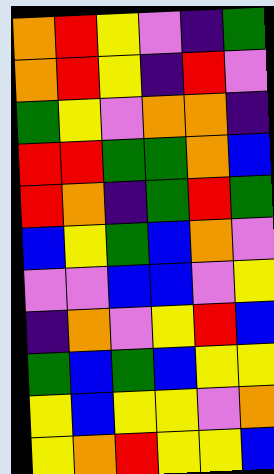[["orange", "red", "yellow", "violet", "indigo", "green"], ["orange", "red", "yellow", "indigo", "red", "violet"], ["green", "yellow", "violet", "orange", "orange", "indigo"], ["red", "red", "green", "green", "orange", "blue"], ["red", "orange", "indigo", "green", "red", "green"], ["blue", "yellow", "green", "blue", "orange", "violet"], ["violet", "violet", "blue", "blue", "violet", "yellow"], ["indigo", "orange", "violet", "yellow", "red", "blue"], ["green", "blue", "green", "blue", "yellow", "yellow"], ["yellow", "blue", "yellow", "yellow", "violet", "orange"], ["yellow", "orange", "red", "yellow", "yellow", "blue"]]